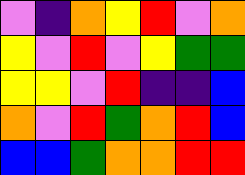[["violet", "indigo", "orange", "yellow", "red", "violet", "orange"], ["yellow", "violet", "red", "violet", "yellow", "green", "green"], ["yellow", "yellow", "violet", "red", "indigo", "indigo", "blue"], ["orange", "violet", "red", "green", "orange", "red", "blue"], ["blue", "blue", "green", "orange", "orange", "red", "red"]]